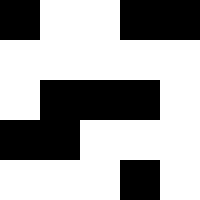[["black", "white", "white", "black", "black"], ["white", "white", "white", "white", "white"], ["white", "black", "black", "black", "white"], ["black", "black", "white", "white", "white"], ["white", "white", "white", "black", "white"]]